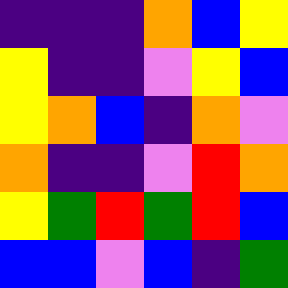[["indigo", "indigo", "indigo", "orange", "blue", "yellow"], ["yellow", "indigo", "indigo", "violet", "yellow", "blue"], ["yellow", "orange", "blue", "indigo", "orange", "violet"], ["orange", "indigo", "indigo", "violet", "red", "orange"], ["yellow", "green", "red", "green", "red", "blue"], ["blue", "blue", "violet", "blue", "indigo", "green"]]